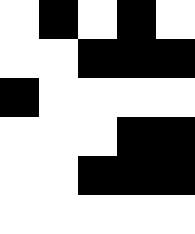[["white", "black", "white", "black", "white"], ["white", "white", "black", "black", "black"], ["black", "white", "white", "white", "white"], ["white", "white", "white", "black", "black"], ["white", "white", "black", "black", "black"], ["white", "white", "white", "white", "white"]]